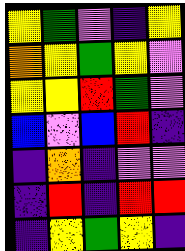[["yellow", "green", "violet", "indigo", "yellow"], ["orange", "yellow", "green", "yellow", "violet"], ["yellow", "yellow", "red", "green", "violet"], ["blue", "violet", "blue", "red", "indigo"], ["indigo", "orange", "indigo", "violet", "violet"], ["indigo", "red", "indigo", "red", "red"], ["indigo", "yellow", "green", "yellow", "indigo"]]